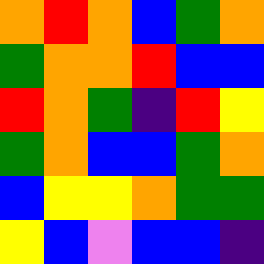[["orange", "red", "orange", "blue", "green", "orange"], ["green", "orange", "orange", "red", "blue", "blue"], ["red", "orange", "green", "indigo", "red", "yellow"], ["green", "orange", "blue", "blue", "green", "orange"], ["blue", "yellow", "yellow", "orange", "green", "green"], ["yellow", "blue", "violet", "blue", "blue", "indigo"]]